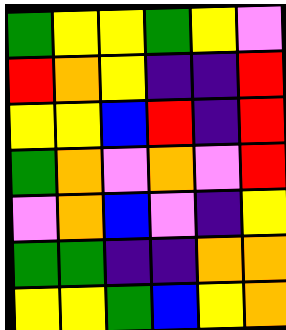[["green", "yellow", "yellow", "green", "yellow", "violet"], ["red", "orange", "yellow", "indigo", "indigo", "red"], ["yellow", "yellow", "blue", "red", "indigo", "red"], ["green", "orange", "violet", "orange", "violet", "red"], ["violet", "orange", "blue", "violet", "indigo", "yellow"], ["green", "green", "indigo", "indigo", "orange", "orange"], ["yellow", "yellow", "green", "blue", "yellow", "orange"]]